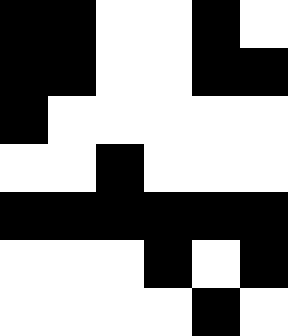[["black", "black", "white", "white", "black", "white"], ["black", "black", "white", "white", "black", "black"], ["black", "white", "white", "white", "white", "white"], ["white", "white", "black", "white", "white", "white"], ["black", "black", "black", "black", "black", "black"], ["white", "white", "white", "black", "white", "black"], ["white", "white", "white", "white", "black", "white"]]